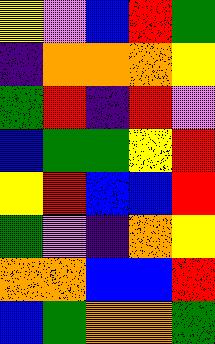[["yellow", "violet", "blue", "red", "green"], ["indigo", "orange", "orange", "orange", "yellow"], ["green", "red", "indigo", "red", "violet"], ["blue", "green", "green", "yellow", "red"], ["yellow", "red", "blue", "blue", "red"], ["green", "violet", "indigo", "orange", "yellow"], ["orange", "orange", "blue", "blue", "red"], ["blue", "green", "orange", "orange", "green"]]